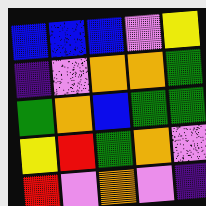[["blue", "blue", "blue", "violet", "yellow"], ["indigo", "violet", "orange", "orange", "green"], ["green", "orange", "blue", "green", "green"], ["yellow", "red", "green", "orange", "violet"], ["red", "violet", "orange", "violet", "indigo"]]